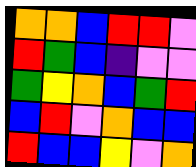[["orange", "orange", "blue", "red", "red", "violet"], ["red", "green", "blue", "indigo", "violet", "violet"], ["green", "yellow", "orange", "blue", "green", "red"], ["blue", "red", "violet", "orange", "blue", "blue"], ["red", "blue", "blue", "yellow", "violet", "orange"]]